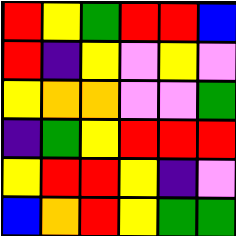[["red", "yellow", "green", "red", "red", "blue"], ["red", "indigo", "yellow", "violet", "yellow", "violet"], ["yellow", "orange", "orange", "violet", "violet", "green"], ["indigo", "green", "yellow", "red", "red", "red"], ["yellow", "red", "red", "yellow", "indigo", "violet"], ["blue", "orange", "red", "yellow", "green", "green"]]